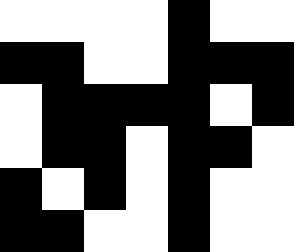[["white", "white", "white", "white", "black", "white", "white"], ["black", "black", "white", "white", "black", "black", "black"], ["white", "black", "black", "black", "black", "white", "black"], ["white", "black", "black", "white", "black", "black", "white"], ["black", "white", "black", "white", "black", "white", "white"], ["black", "black", "white", "white", "black", "white", "white"]]